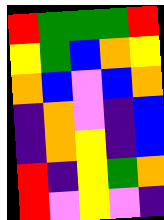[["red", "green", "green", "green", "red"], ["yellow", "green", "blue", "orange", "yellow"], ["orange", "blue", "violet", "blue", "orange"], ["indigo", "orange", "violet", "indigo", "blue"], ["indigo", "orange", "yellow", "indigo", "blue"], ["red", "indigo", "yellow", "green", "orange"], ["red", "violet", "yellow", "violet", "indigo"]]